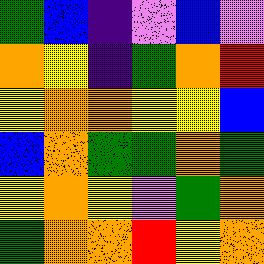[["green", "blue", "indigo", "violet", "blue", "violet"], ["orange", "yellow", "indigo", "green", "orange", "red"], ["yellow", "orange", "orange", "yellow", "yellow", "blue"], ["blue", "orange", "green", "green", "orange", "green"], ["yellow", "orange", "yellow", "violet", "green", "orange"], ["green", "orange", "orange", "red", "yellow", "orange"]]